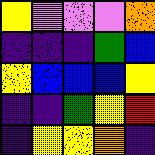[["yellow", "violet", "violet", "violet", "orange"], ["indigo", "indigo", "indigo", "green", "blue"], ["yellow", "blue", "blue", "blue", "yellow"], ["indigo", "indigo", "green", "yellow", "red"], ["indigo", "yellow", "yellow", "orange", "indigo"]]